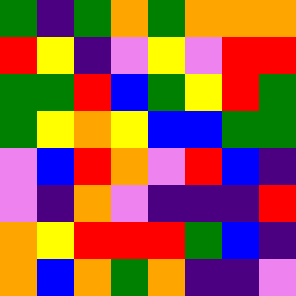[["green", "indigo", "green", "orange", "green", "orange", "orange", "orange"], ["red", "yellow", "indigo", "violet", "yellow", "violet", "red", "red"], ["green", "green", "red", "blue", "green", "yellow", "red", "green"], ["green", "yellow", "orange", "yellow", "blue", "blue", "green", "green"], ["violet", "blue", "red", "orange", "violet", "red", "blue", "indigo"], ["violet", "indigo", "orange", "violet", "indigo", "indigo", "indigo", "red"], ["orange", "yellow", "red", "red", "red", "green", "blue", "indigo"], ["orange", "blue", "orange", "green", "orange", "indigo", "indigo", "violet"]]